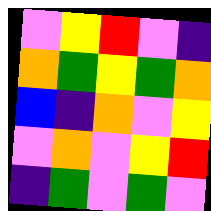[["violet", "yellow", "red", "violet", "indigo"], ["orange", "green", "yellow", "green", "orange"], ["blue", "indigo", "orange", "violet", "yellow"], ["violet", "orange", "violet", "yellow", "red"], ["indigo", "green", "violet", "green", "violet"]]